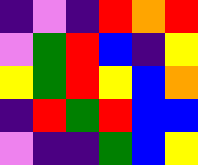[["indigo", "violet", "indigo", "red", "orange", "red"], ["violet", "green", "red", "blue", "indigo", "yellow"], ["yellow", "green", "red", "yellow", "blue", "orange"], ["indigo", "red", "green", "red", "blue", "blue"], ["violet", "indigo", "indigo", "green", "blue", "yellow"]]